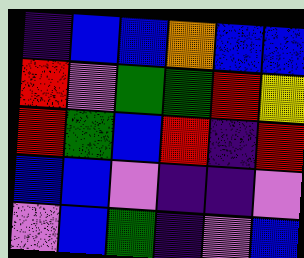[["indigo", "blue", "blue", "orange", "blue", "blue"], ["red", "violet", "green", "green", "red", "yellow"], ["red", "green", "blue", "red", "indigo", "red"], ["blue", "blue", "violet", "indigo", "indigo", "violet"], ["violet", "blue", "green", "indigo", "violet", "blue"]]